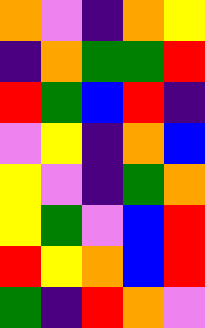[["orange", "violet", "indigo", "orange", "yellow"], ["indigo", "orange", "green", "green", "red"], ["red", "green", "blue", "red", "indigo"], ["violet", "yellow", "indigo", "orange", "blue"], ["yellow", "violet", "indigo", "green", "orange"], ["yellow", "green", "violet", "blue", "red"], ["red", "yellow", "orange", "blue", "red"], ["green", "indigo", "red", "orange", "violet"]]